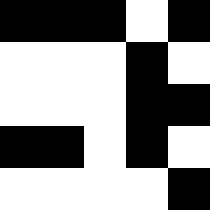[["black", "black", "black", "white", "black"], ["white", "white", "white", "black", "white"], ["white", "white", "white", "black", "black"], ["black", "black", "white", "black", "white"], ["white", "white", "white", "white", "black"]]